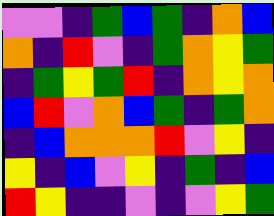[["violet", "violet", "indigo", "green", "blue", "green", "indigo", "orange", "blue"], ["orange", "indigo", "red", "violet", "indigo", "green", "orange", "yellow", "green"], ["indigo", "green", "yellow", "green", "red", "indigo", "orange", "yellow", "orange"], ["blue", "red", "violet", "orange", "blue", "green", "indigo", "green", "orange"], ["indigo", "blue", "orange", "orange", "orange", "red", "violet", "yellow", "indigo"], ["yellow", "indigo", "blue", "violet", "yellow", "indigo", "green", "indigo", "blue"], ["red", "yellow", "indigo", "indigo", "violet", "indigo", "violet", "yellow", "green"]]